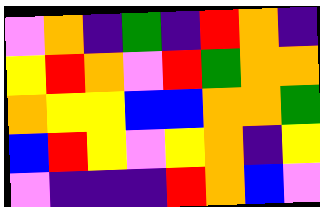[["violet", "orange", "indigo", "green", "indigo", "red", "orange", "indigo"], ["yellow", "red", "orange", "violet", "red", "green", "orange", "orange"], ["orange", "yellow", "yellow", "blue", "blue", "orange", "orange", "green"], ["blue", "red", "yellow", "violet", "yellow", "orange", "indigo", "yellow"], ["violet", "indigo", "indigo", "indigo", "red", "orange", "blue", "violet"]]